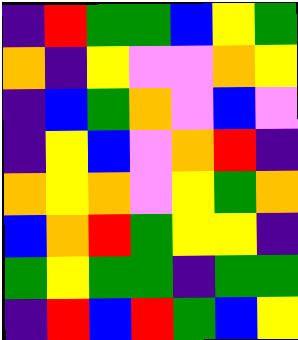[["indigo", "red", "green", "green", "blue", "yellow", "green"], ["orange", "indigo", "yellow", "violet", "violet", "orange", "yellow"], ["indigo", "blue", "green", "orange", "violet", "blue", "violet"], ["indigo", "yellow", "blue", "violet", "orange", "red", "indigo"], ["orange", "yellow", "orange", "violet", "yellow", "green", "orange"], ["blue", "orange", "red", "green", "yellow", "yellow", "indigo"], ["green", "yellow", "green", "green", "indigo", "green", "green"], ["indigo", "red", "blue", "red", "green", "blue", "yellow"]]